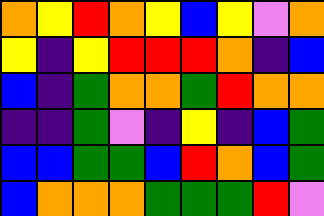[["orange", "yellow", "red", "orange", "yellow", "blue", "yellow", "violet", "orange"], ["yellow", "indigo", "yellow", "red", "red", "red", "orange", "indigo", "blue"], ["blue", "indigo", "green", "orange", "orange", "green", "red", "orange", "orange"], ["indigo", "indigo", "green", "violet", "indigo", "yellow", "indigo", "blue", "green"], ["blue", "blue", "green", "green", "blue", "red", "orange", "blue", "green"], ["blue", "orange", "orange", "orange", "green", "green", "green", "red", "violet"]]